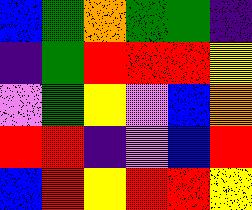[["blue", "green", "orange", "green", "green", "indigo"], ["indigo", "green", "red", "red", "red", "yellow"], ["violet", "green", "yellow", "violet", "blue", "orange"], ["red", "red", "indigo", "violet", "blue", "red"], ["blue", "red", "yellow", "red", "red", "yellow"]]